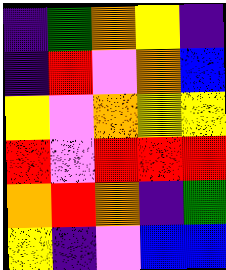[["indigo", "green", "orange", "yellow", "indigo"], ["indigo", "red", "violet", "orange", "blue"], ["yellow", "violet", "orange", "yellow", "yellow"], ["red", "violet", "red", "red", "red"], ["orange", "red", "orange", "indigo", "green"], ["yellow", "indigo", "violet", "blue", "blue"]]